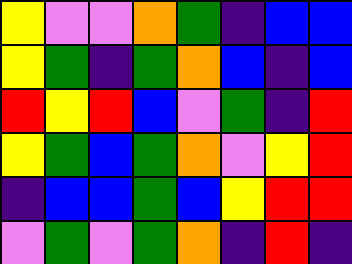[["yellow", "violet", "violet", "orange", "green", "indigo", "blue", "blue"], ["yellow", "green", "indigo", "green", "orange", "blue", "indigo", "blue"], ["red", "yellow", "red", "blue", "violet", "green", "indigo", "red"], ["yellow", "green", "blue", "green", "orange", "violet", "yellow", "red"], ["indigo", "blue", "blue", "green", "blue", "yellow", "red", "red"], ["violet", "green", "violet", "green", "orange", "indigo", "red", "indigo"]]